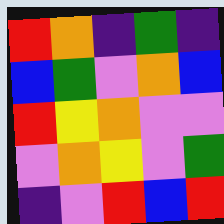[["red", "orange", "indigo", "green", "indigo"], ["blue", "green", "violet", "orange", "blue"], ["red", "yellow", "orange", "violet", "violet"], ["violet", "orange", "yellow", "violet", "green"], ["indigo", "violet", "red", "blue", "red"]]